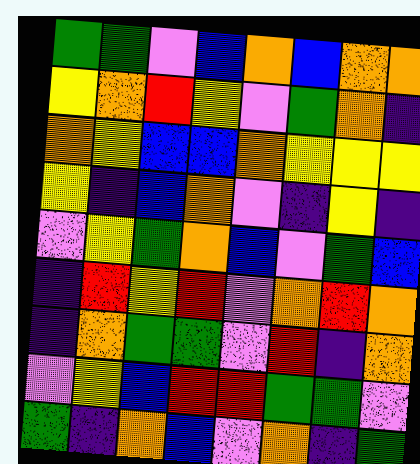[["green", "green", "violet", "blue", "orange", "blue", "orange", "orange"], ["yellow", "orange", "red", "yellow", "violet", "green", "orange", "indigo"], ["orange", "yellow", "blue", "blue", "orange", "yellow", "yellow", "yellow"], ["yellow", "indigo", "blue", "orange", "violet", "indigo", "yellow", "indigo"], ["violet", "yellow", "green", "orange", "blue", "violet", "green", "blue"], ["indigo", "red", "yellow", "red", "violet", "orange", "red", "orange"], ["indigo", "orange", "green", "green", "violet", "red", "indigo", "orange"], ["violet", "yellow", "blue", "red", "red", "green", "green", "violet"], ["green", "indigo", "orange", "blue", "violet", "orange", "indigo", "green"]]